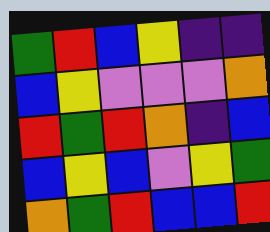[["green", "red", "blue", "yellow", "indigo", "indigo"], ["blue", "yellow", "violet", "violet", "violet", "orange"], ["red", "green", "red", "orange", "indigo", "blue"], ["blue", "yellow", "blue", "violet", "yellow", "green"], ["orange", "green", "red", "blue", "blue", "red"]]